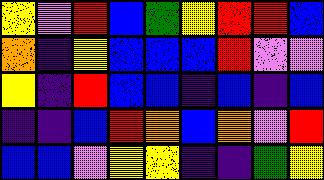[["yellow", "violet", "red", "blue", "green", "yellow", "red", "red", "blue"], ["orange", "indigo", "yellow", "blue", "blue", "blue", "red", "violet", "violet"], ["yellow", "indigo", "red", "blue", "blue", "indigo", "blue", "indigo", "blue"], ["indigo", "indigo", "blue", "red", "orange", "blue", "orange", "violet", "red"], ["blue", "blue", "violet", "yellow", "yellow", "indigo", "indigo", "green", "yellow"]]